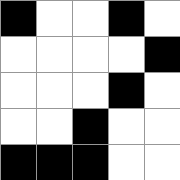[["black", "white", "white", "black", "white"], ["white", "white", "white", "white", "black"], ["white", "white", "white", "black", "white"], ["white", "white", "black", "white", "white"], ["black", "black", "black", "white", "white"]]